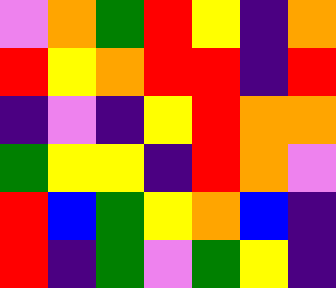[["violet", "orange", "green", "red", "yellow", "indigo", "orange"], ["red", "yellow", "orange", "red", "red", "indigo", "red"], ["indigo", "violet", "indigo", "yellow", "red", "orange", "orange"], ["green", "yellow", "yellow", "indigo", "red", "orange", "violet"], ["red", "blue", "green", "yellow", "orange", "blue", "indigo"], ["red", "indigo", "green", "violet", "green", "yellow", "indigo"]]